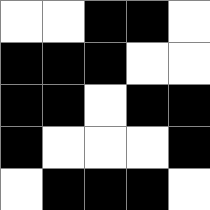[["white", "white", "black", "black", "white"], ["black", "black", "black", "white", "white"], ["black", "black", "white", "black", "black"], ["black", "white", "white", "white", "black"], ["white", "black", "black", "black", "white"]]